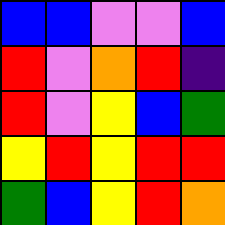[["blue", "blue", "violet", "violet", "blue"], ["red", "violet", "orange", "red", "indigo"], ["red", "violet", "yellow", "blue", "green"], ["yellow", "red", "yellow", "red", "red"], ["green", "blue", "yellow", "red", "orange"]]